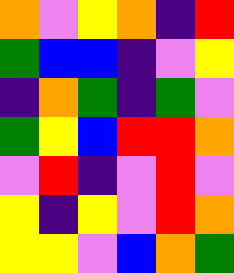[["orange", "violet", "yellow", "orange", "indigo", "red"], ["green", "blue", "blue", "indigo", "violet", "yellow"], ["indigo", "orange", "green", "indigo", "green", "violet"], ["green", "yellow", "blue", "red", "red", "orange"], ["violet", "red", "indigo", "violet", "red", "violet"], ["yellow", "indigo", "yellow", "violet", "red", "orange"], ["yellow", "yellow", "violet", "blue", "orange", "green"]]